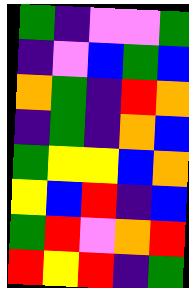[["green", "indigo", "violet", "violet", "green"], ["indigo", "violet", "blue", "green", "blue"], ["orange", "green", "indigo", "red", "orange"], ["indigo", "green", "indigo", "orange", "blue"], ["green", "yellow", "yellow", "blue", "orange"], ["yellow", "blue", "red", "indigo", "blue"], ["green", "red", "violet", "orange", "red"], ["red", "yellow", "red", "indigo", "green"]]